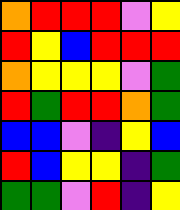[["orange", "red", "red", "red", "violet", "yellow"], ["red", "yellow", "blue", "red", "red", "red"], ["orange", "yellow", "yellow", "yellow", "violet", "green"], ["red", "green", "red", "red", "orange", "green"], ["blue", "blue", "violet", "indigo", "yellow", "blue"], ["red", "blue", "yellow", "yellow", "indigo", "green"], ["green", "green", "violet", "red", "indigo", "yellow"]]